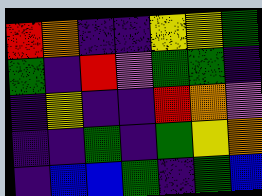[["red", "orange", "indigo", "indigo", "yellow", "yellow", "green"], ["green", "indigo", "red", "violet", "green", "green", "indigo"], ["indigo", "yellow", "indigo", "indigo", "red", "orange", "violet"], ["indigo", "indigo", "green", "indigo", "green", "yellow", "orange"], ["indigo", "blue", "blue", "green", "indigo", "green", "blue"]]